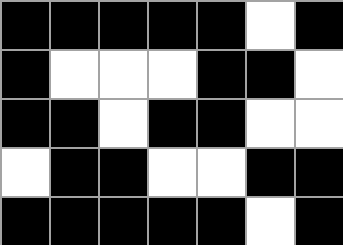[["black", "black", "black", "black", "black", "white", "black"], ["black", "white", "white", "white", "black", "black", "white"], ["black", "black", "white", "black", "black", "white", "white"], ["white", "black", "black", "white", "white", "black", "black"], ["black", "black", "black", "black", "black", "white", "black"]]